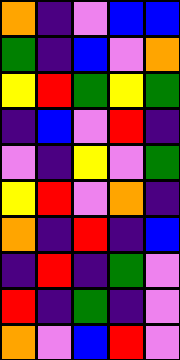[["orange", "indigo", "violet", "blue", "blue"], ["green", "indigo", "blue", "violet", "orange"], ["yellow", "red", "green", "yellow", "green"], ["indigo", "blue", "violet", "red", "indigo"], ["violet", "indigo", "yellow", "violet", "green"], ["yellow", "red", "violet", "orange", "indigo"], ["orange", "indigo", "red", "indigo", "blue"], ["indigo", "red", "indigo", "green", "violet"], ["red", "indigo", "green", "indigo", "violet"], ["orange", "violet", "blue", "red", "violet"]]